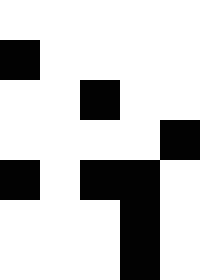[["white", "white", "white", "white", "white"], ["black", "white", "white", "white", "white"], ["white", "white", "black", "white", "white"], ["white", "white", "white", "white", "black"], ["black", "white", "black", "black", "white"], ["white", "white", "white", "black", "white"], ["white", "white", "white", "black", "white"]]